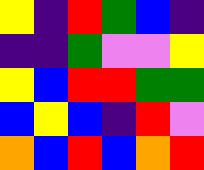[["yellow", "indigo", "red", "green", "blue", "indigo"], ["indigo", "indigo", "green", "violet", "violet", "yellow"], ["yellow", "blue", "red", "red", "green", "green"], ["blue", "yellow", "blue", "indigo", "red", "violet"], ["orange", "blue", "red", "blue", "orange", "red"]]